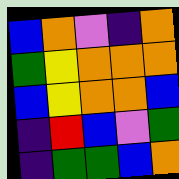[["blue", "orange", "violet", "indigo", "orange"], ["green", "yellow", "orange", "orange", "orange"], ["blue", "yellow", "orange", "orange", "blue"], ["indigo", "red", "blue", "violet", "green"], ["indigo", "green", "green", "blue", "orange"]]